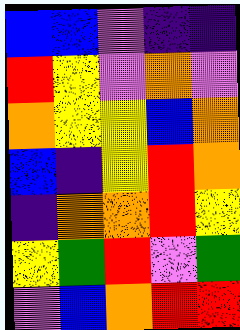[["blue", "blue", "violet", "indigo", "indigo"], ["red", "yellow", "violet", "orange", "violet"], ["orange", "yellow", "yellow", "blue", "orange"], ["blue", "indigo", "yellow", "red", "orange"], ["indigo", "orange", "orange", "red", "yellow"], ["yellow", "green", "red", "violet", "green"], ["violet", "blue", "orange", "red", "red"]]